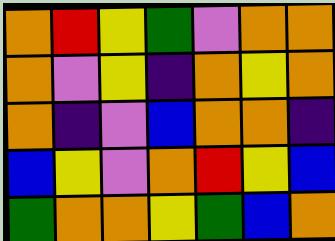[["orange", "red", "yellow", "green", "violet", "orange", "orange"], ["orange", "violet", "yellow", "indigo", "orange", "yellow", "orange"], ["orange", "indigo", "violet", "blue", "orange", "orange", "indigo"], ["blue", "yellow", "violet", "orange", "red", "yellow", "blue"], ["green", "orange", "orange", "yellow", "green", "blue", "orange"]]